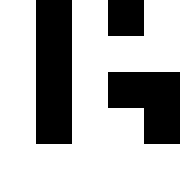[["white", "black", "white", "black", "white"], ["white", "black", "white", "white", "white"], ["white", "black", "white", "black", "black"], ["white", "black", "white", "white", "black"], ["white", "white", "white", "white", "white"]]